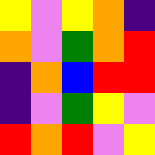[["yellow", "violet", "yellow", "orange", "indigo"], ["orange", "violet", "green", "orange", "red"], ["indigo", "orange", "blue", "red", "red"], ["indigo", "violet", "green", "yellow", "violet"], ["red", "orange", "red", "violet", "yellow"]]